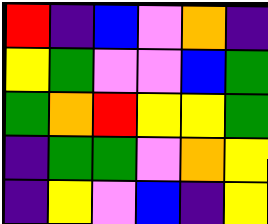[["red", "indigo", "blue", "violet", "orange", "indigo"], ["yellow", "green", "violet", "violet", "blue", "green"], ["green", "orange", "red", "yellow", "yellow", "green"], ["indigo", "green", "green", "violet", "orange", "yellow"], ["indigo", "yellow", "violet", "blue", "indigo", "yellow"]]